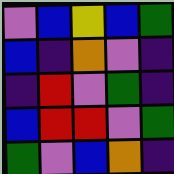[["violet", "blue", "yellow", "blue", "green"], ["blue", "indigo", "orange", "violet", "indigo"], ["indigo", "red", "violet", "green", "indigo"], ["blue", "red", "red", "violet", "green"], ["green", "violet", "blue", "orange", "indigo"]]